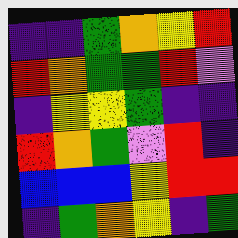[["indigo", "indigo", "green", "orange", "yellow", "red"], ["red", "orange", "green", "green", "red", "violet"], ["indigo", "yellow", "yellow", "green", "indigo", "indigo"], ["red", "orange", "green", "violet", "red", "indigo"], ["blue", "blue", "blue", "yellow", "red", "red"], ["indigo", "green", "orange", "yellow", "indigo", "green"]]